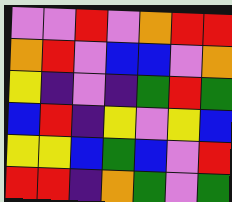[["violet", "violet", "red", "violet", "orange", "red", "red"], ["orange", "red", "violet", "blue", "blue", "violet", "orange"], ["yellow", "indigo", "violet", "indigo", "green", "red", "green"], ["blue", "red", "indigo", "yellow", "violet", "yellow", "blue"], ["yellow", "yellow", "blue", "green", "blue", "violet", "red"], ["red", "red", "indigo", "orange", "green", "violet", "green"]]